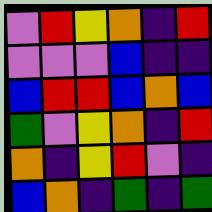[["violet", "red", "yellow", "orange", "indigo", "red"], ["violet", "violet", "violet", "blue", "indigo", "indigo"], ["blue", "red", "red", "blue", "orange", "blue"], ["green", "violet", "yellow", "orange", "indigo", "red"], ["orange", "indigo", "yellow", "red", "violet", "indigo"], ["blue", "orange", "indigo", "green", "indigo", "green"]]